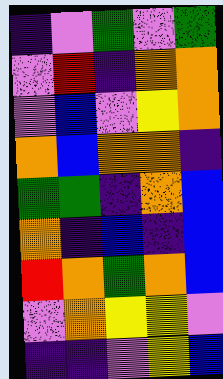[["indigo", "violet", "green", "violet", "green"], ["violet", "red", "indigo", "orange", "orange"], ["violet", "blue", "violet", "yellow", "orange"], ["orange", "blue", "orange", "orange", "indigo"], ["green", "green", "indigo", "orange", "blue"], ["orange", "indigo", "blue", "indigo", "blue"], ["red", "orange", "green", "orange", "blue"], ["violet", "orange", "yellow", "yellow", "violet"], ["indigo", "indigo", "violet", "yellow", "blue"]]